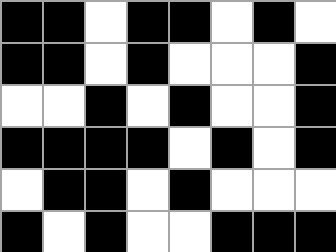[["black", "black", "white", "black", "black", "white", "black", "white"], ["black", "black", "white", "black", "white", "white", "white", "black"], ["white", "white", "black", "white", "black", "white", "white", "black"], ["black", "black", "black", "black", "white", "black", "white", "black"], ["white", "black", "black", "white", "black", "white", "white", "white"], ["black", "white", "black", "white", "white", "black", "black", "black"]]